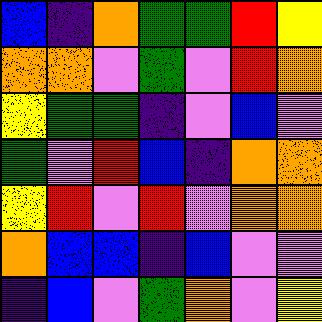[["blue", "indigo", "orange", "green", "green", "red", "yellow"], ["orange", "orange", "violet", "green", "violet", "red", "orange"], ["yellow", "green", "green", "indigo", "violet", "blue", "violet"], ["green", "violet", "red", "blue", "indigo", "orange", "orange"], ["yellow", "red", "violet", "red", "violet", "orange", "orange"], ["orange", "blue", "blue", "indigo", "blue", "violet", "violet"], ["indigo", "blue", "violet", "green", "orange", "violet", "yellow"]]